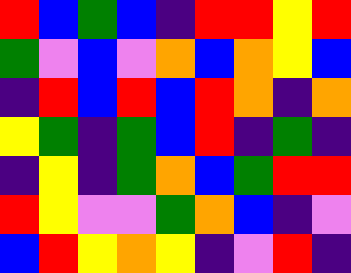[["red", "blue", "green", "blue", "indigo", "red", "red", "yellow", "red"], ["green", "violet", "blue", "violet", "orange", "blue", "orange", "yellow", "blue"], ["indigo", "red", "blue", "red", "blue", "red", "orange", "indigo", "orange"], ["yellow", "green", "indigo", "green", "blue", "red", "indigo", "green", "indigo"], ["indigo", "yellow", "indigo", "green", "orange", "blue", "green", "red", "red"], ["red", "yellow", "violet", "violet", "green", "orange", "blue", "indigo", "violet"], ["blue", "red", "yellow", "orange", "yellow", "indigo", "violet", "red", "indigo"]]